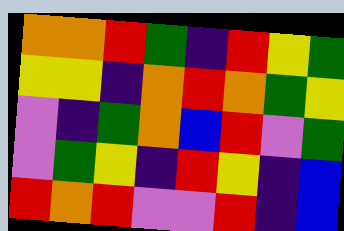[["orange", "orange", "red", "green", "indigo", "red", "yellow", "green"], ["yellow", "yellow", "indigo", "orange", "red", "orange", "green", "yellow"], ["violet", "indigo", "green", "orange", "blue", "red", "violet", "green"], ["violet", "green", "yellow", "indigo", "red", "yellow", "indigo", "blue"], ["red", "orange", "red", "violet", "violet", "red", "indigo", "blue"]]